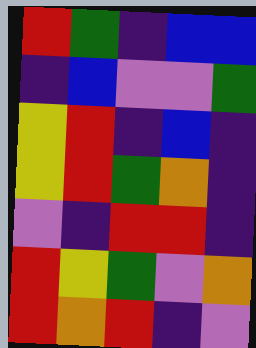[["red", "green", "indigo", "blue", "blue"], ["indigo", "blue", "violet", "violet", "green"], ["yellow", "red", "indigo", "blue", "indigo"], ["yellow", "red", "green", "orange", "indigo"], ["violet", "indigo", "red", "red", "indigo"], ["red", "yellow", "green", "violet", "orange"], ["red", "orange", "red", "indigo", "violet"]]